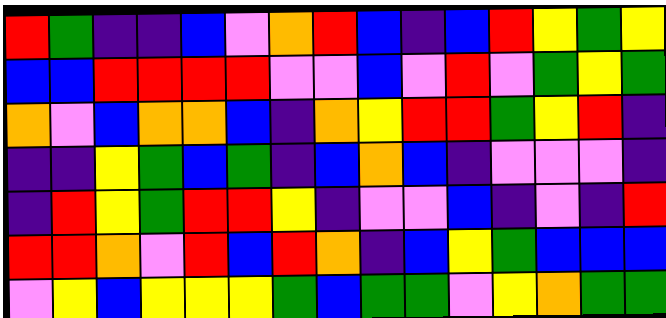[["red", "green", "indigo", "indigo", "blue", "violet", "orange", "red", "blue", "indigo", "blue", "red", "yellow", "green", "yellow"], ["blue", "blue", "red", "red", "red", "red", "violet", "violet", "blue", "violet", "red", "violet", "green", "yellow", "green"], ["orange", "violet", "blue", "orange", "orange", "blue", "indigo", "orange", "yellow", "red", "red", "green", "yellow", "red", "indigo"], ["indigo", "indigo", "yellow", "green", "blue", "green", "indigo", "blue", "orange", "blue", "indigo", "violet", "violet", "violet", "indigo"], ["indigo", "red", "yellow", "green", "red", "red", "yellow", "indigo", "violet", "violet", "blue", "indigo", "violet", "indigo", "red"], ["red", "red", "orange", "violet", "red", "blue", "red", "orange", "indigo", "blue", "yellow", "green", "blue", "blue", "blue"], ["violet", "yellow", "blue", "yellow", "yellow", "yellow", "green", "blue", "green", "green", "violet", "yellow", "orange", "green", "green"]]